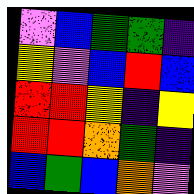[["violet", "blue", "green", "green", "indigo"], ["yellow", "violet", "blue", "red", "blue"], ["red", "red", "yellow", "indigo", "yellow"], ["red", "red", "orange", "green", "indigo"], ["blue", "green", "blue", "orange", "violet"]]